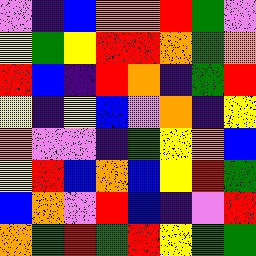[["violet", "indigo", "blue", "orange", "orange", "red", "green", "violet"], ["yellow", "green", "yellow", "red", "red", "orange", "green", "orange"], ["red", "blue", "indigo", "red", "orange", "indigo", "green", "red"], ["yellow", "indigo", "yellow", "blue", "violet", "orange", "indigo", "yellow"], ["orange", "violet", "violet", "indigo", "green", "yellow", "orange", "blue"], ["yellow", "red", "blue", "orange", "blue", "yellow", "red", "green"], ["blue", "orange", "violet", "red", "blue", "indigo", "violet", "red"], ["orange", "green", "red", "green", "red", "yellow", "green", "green"]]